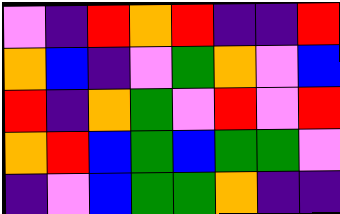[["violet", "indigo", "red", "orange", "red", "indigo", "indigo", "red"], ["orange", "blue", "indigo", "violet", "green", "orange", "violet", "blue"], ["red", "indigo", "orange", "green", "violet", "red", "violet", "red"], ["orange", "red", "blue", "green", "blue", "green", "green", "violet"], ["indigo", "violet", "blue", "green", "green", "orange", "indigo", "indigo"]]